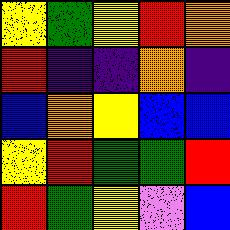[["yellow", "green", "yellow", "red", "orange"], ["red", "indigo", "indigo", "orange", "indigo"], ["blue", "orange", "yellow", "blue", "blue"], ["yellow", "red", "green", "green", "red"], ["red", "green", "yellow", "violet", "blue"]]